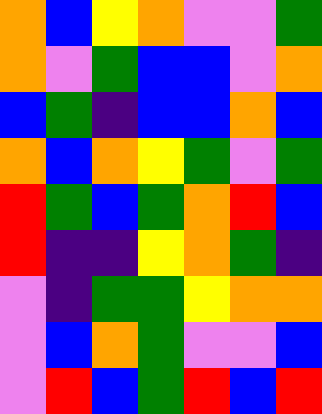[["orange", "blue", "yellow", "orange", "violet", "violet", "green"], ["orange", "violet", "green", "blue", "blue", "violet", "orange"], ["blue", "green", "indigo", "blue", "blue", "orange", "blue"], ["orange", "blue", "orange", "yellow", "green", "violet", "green"], ["red", "green", "blue", "green", "orange", "red", "blue"], ["red", "indigo", "indigo", "yellow", "orange", "green", "indigo"], ["violet", "indigo", "green", "green", "yellow", "orange", "orange"], ["violet", "blue", "orange", "green", "violet", "violet", "blue"], ["violet", "red", "blue", "green", "red", "blue", "red"]]